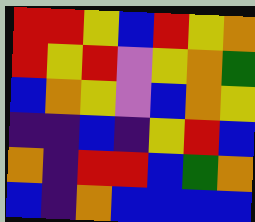[["red", "red", "yellow", "blue", "red", "yellow", "orange"], ["red", "yellow", "red", "violet", "yellow", "orange", "green"], ["blue", "orange", "yellow", "violet", "blue", "orange", "yellow"], ["indigo", "indigo", "blue", "indigo", "yellow", "red", "blue"], ["orange", "indigo", "red", "red", "blue", "green", "orange"], ["blue", "indigo", "orange", "blue", "blue", "blue", "blue"]]